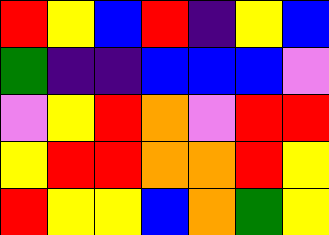[["red", "yellow", "blue", "red", "indigo", "yellow", "blue"], ["green", "indigo", "indigo", "blue", "blue", "blue", "violet"], ["violet", "yellow", "red", "orange", "violet", "red", "red"], ["yellow", "red", "red", "orange", "orange", "red", "yellow"], ["red", "yellow", "yellow", "blue", "orange", "green", "yellow"]]